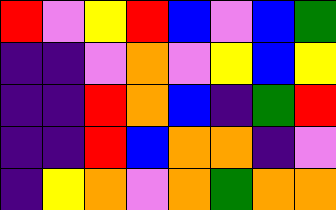[["red", "violet", "yellow", "red", "blue", "violet", "blue", "green"], ["indigo", "indigo", "violet", "orange", "violet", "yellow", "blue", "yellow"], ["indigo", "indigo", "red", "orange", "blue", "indigo", "green", "red"], ["indigo", "indigo", "red", "blue", "orange", "orange", "indigo", "violet"], ["indigo", "yellow", "orange", "violet", "orange", "green", "orange", "orange"]]